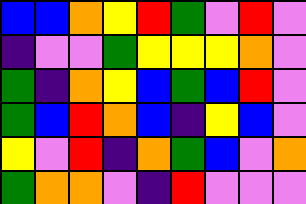[["blue", "blue", "orange", "yellow", "red", "green", "violet", "red", "violet"], ["indigo", "violet", "violet", "green", "yellow", "yellow", "yellow", "orange", "violet"], ["green", "indigo", "orange", "yellow", "blue", "green", "blue", "red", "violet"], ["green", "blue", "red", "orange", "blue", "indigo", "yellow", "blue", "violet"], ["yellow", "violet", "red", "indigo", "orange", "green", "blue", "violet", "orange"], ["green", "orange", "orange", "violet", "indigo", "red", "violet", "violet", "violet"]]